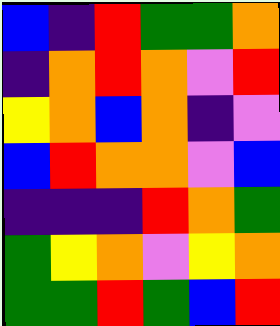[["blue", "indigo", "red", "green", "green", "orange"], ["indigo", "orange", "red", "orange", "violet", "red"], ["yellow", "orange", "blue", "orange", "indigo", "violet"], ["blue", "red", "orange", "orange", "violet", "blue"], ["indigo", "indigo", "indigo", "red", "orange", "green"], ["green", "yellow", "orange", "violet", "yellow", "orange"], ["green", "green", "red", "green", "blue", "red"]]